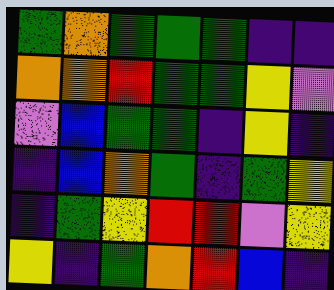[["green", "orange", "green", "green", "green", "indigo", "indigo"], ["orange", "orange", "red", "green", "green", "yellow", "violet"], ["violet", "blue", "green", "green", "indigo", "yellow", "indigo"], ["indigo", "blue", "orange", "green", "indigo", "green", "yellow"], ["indigo", "green", "yellow", "red", "red", "violet", "yellow"], ["yellow", "indigo", "green", "orange", "red", "blue", "indigo"]]